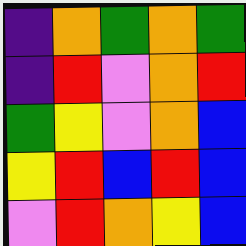[["indigo", "orange", "green", "orange", "green"], ["indigo", "red", "violet", "orange", "red"], ["green", "yellow", "violet", "orange", "blue"], ["yellow", "red", "blue", "red", "blue"], ["violet", "red", "orange", "yellow", "blue"]]